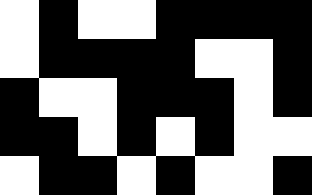[["white", "black", "white", "white", "black", "black", "black", "black"], ["white", "black", "black", "black", "black", "white", "white", "black"], ["black", "white", "white", "black", "black", "black", "white", "black"], ["black", "black", "white", "black", "white", "black", "white", "white"], ["white", "black", "black", "white", "black", "white", "white", "black"]]